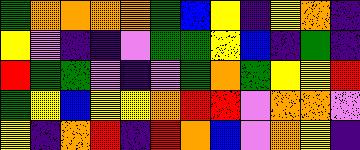[["green", "orange", "orange", "orange", "orange", "green", "blue", "yellow", "indigo", "yellow", "orange", "indigo"], ["yellow", "violet", "indigo", "indigo", "violet", "green", "green", "yellow", "blue", "indigo", "green", "indigo"], ["red", "green", "green", "violet", "indigo", "violet", "green", "orange", "green", "yellow", "yellow", "red"], ["green", "yellow", "blue", "yellow", "yellow", "orange", "red", "red", "violet", "orange", "orange", "violet"], ["yellow", "indigo", "orange", "red", "indigo", "red", "orange", "blue", "violet", "orange", "yellow", "indigo"]]